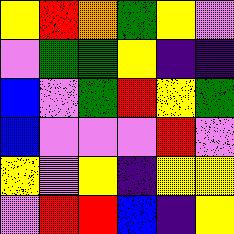[["yellow", "red", "orange", "green", "yellow", "violet"], ["violet", "green", "green", "yellow", "indigo", "indigo"], ["blue", "violet", "green", "red", "yellow", "green"], ["blue", "violet", "violet", "violet", "red", "violet"], ["yellow", "violet", "yellow", "indigo", "yellow", "yellow"], ["violet", "red", "red", "blue", "indigo", "yellow"]]